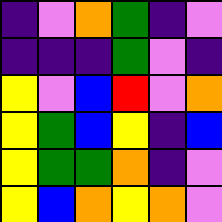[["indigo", "violet", "orange", "green", "indigo", "violet"], ["indigo", "indigo", "indigo", "green", "violet", "indigo"], ["yellow", "violet", "blue", "red", "violet", "orange"], ["yellow", "green", "blue", "yellow", "indigo", "blue"], ["yellow", "green", "green", "orange", "indigo", "violet"], ["yellow", "blue", "orange", "yellow", "orange", "violet"]]